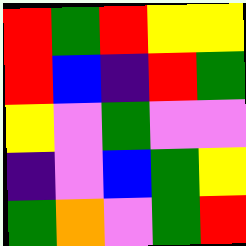[["red", "green", "red", "yellow", "yellow"], ["red", "blue", "indigo", "red", "green"], ["yellow", "violet", "green", "violet", "violet"], ["indigo", "violet", "blue", "green", "yellow"], ["green", "orange", "violet", "green", "red"]]